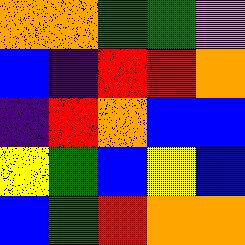[["orange", "orange", "green", "green", "violet"], ["blue", "indigo", "red", "red", "orange"], ["indigo", "red", "orange", "blue", "blue"], ["yellow", "green", "blue", "yellow", "blue"], ["blue", "green", "red", "orange", "orange"]]